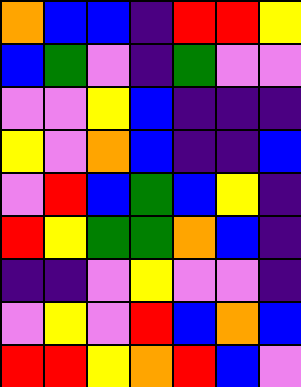[["orange", "blue", "blue", "indigo", "red", "red", "yellow"], ["blue", "green", "violet", "indigo", "green", "violet", "violet"], ["violet", "violet", "yellow", "blue", "indigo", "indigo", "indigo"], ["yellow", "violet", "orange", "blue", "indigo", "indigo", "blue"], ["violet", "red", "blue", "green", "blue", "yellow", "indigo"], ["red", "yellow", "green", "green", "orange", "blue", "indigo"], ["indigo", "indigo", "violet", "yellow", "violet", "violet", "indigo"], ["violet", "yellow", "violet", "red", "blue", "orange", "blue"], ["red", "red", "yellow", "orange", "red", "blue", "violet"]]